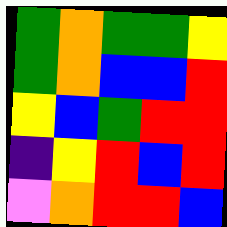[["green", "orange", "green", "green", "yellow"], ["green", "orange", "blue", "blue", "red"], ["yellow", "blue", "green", "red", "red"], ["indigo", "yellow", "red", "blue", "red"], ["violet", "orange", "red", "red", "blue"]]